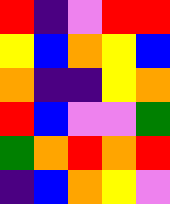[["red", "indigo", "violet", "red", "red"], ["yellow", "blue", "orange", "yellow", "blue"], ["orange", "indigo", "indigo", "yellow", "orange"], ["red", "blue", "violet", "violet", "green"], ["green", "orange", "red", "orange", "red"], ["indigo", "blue", "orange", "yellow", "violet"]]